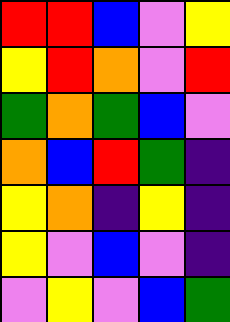[["red", "red", "blue", "violet", "yellow"], ["yellow", "red", "orange", "violet", "red"], ["green", "orange", "green", "blue", "violet"], ["orange", "blue", "red", "green", "indigo"], ["yellow", "orange", "indigo", "yellow", "indigo"], ["yellow", "violet", "blue", "violet", "indigo"], ["violet", "yellow", "violet", "blue", "green"]]